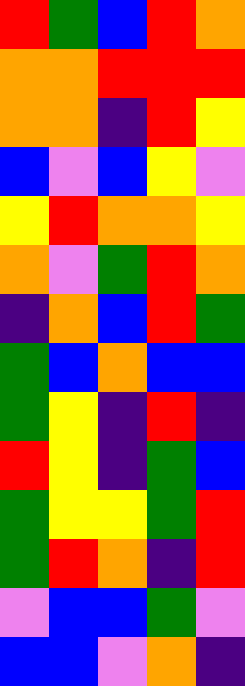[["red", "green", "blue", "red", "orange"], ["orange", "orange", "red", "red", "red"], ["orange", "orange", "indigo", "red", "yellow"], ["blue", "violet", "blue", "yellow", "violet"], ["yellow", "red", "orange", "orange", "yellow"], ["orange", "violet", "green", "red", "orange"], ["indigo", "orange", "blue", "red", "green"], ["green", "blue", "orange", "blue", "blue"], ["green", "yellow", "indigo", "red", "indigo"], ["red", "yellow", "indigo", "green", "blue"], ["green", "yellow", "yellow", "green", "red"], ["green", "red", "orange", "indigo", "red"], ["violet", "blue", "blue", "green", "violet"], ["blue", "blue", "violet", "orange", "indigo"]]